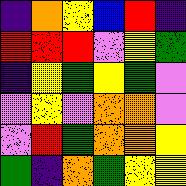[["indigo", "orange", "yellow", "blue", "red", "indigo"], ["red", "red", "red", "violet", "yellow", "green"], ["indigo", "yellow", "green", "yellow", "green", "violet"], ["violet", "yellow", "violet", "orange", "orange", "violet"], ["violet", "red", "green", "orange", "orange", "yellow"], ["green", "indigo", "orange", "green", "yellow", "yellow"]]